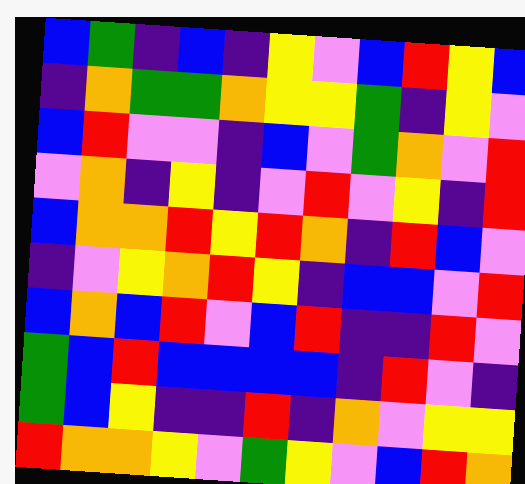[["blue", "green", "indigo", "blue", "indigo", "yellow", "violet", "blue", "red", "yellow", "blue"], ["indigo", "orange", "green", "green", "orange", "yellow", "yellow", "green", "indigo", "yellow", "violet"], ["blue", "red", "violet", "violet", "indigo", "blue", "violet", "green", "orange", "violet", "red"], ["violet", "orange", "indigo", "yellow", "indigo", "violet", "red", "violet", "yellow", "indigo", "red"], ["blue", "orange", "orange", "red", "yellow", "red", "orange", "indigo", "red", "blue", "violet"], ["indigo", "violet", "yellow", "orange", "red", "yellow", "indigo", "blue", "blue", "violet", "red"], ["blue", "orange", "blue", "red", "violet", "blue", "red", "indigo", "indigo", "red", "violet"], ["green", "blue", "red", "blue", "blue", "blue", "blue", "indigo", "red", "violet", "indigo"], ["green", "blue", "yellow", "indigo", "indigo", "red", "indigo", "orange", "violet", "yellow", "yellow"], ["red", "orange", "orange", "yellow", "violet", "green", "yellow", "violet", "blue", "red", "orange"]]